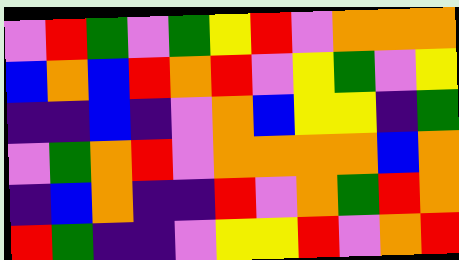[["violet", "red", "green", "violet", "green", "yellow", "red", "violet", "orange", "orange", "orange"], ["blue", "orange", "blue", "red", "orange", "red", "violet", "yellow", "green", "violet", "yellow"], ["indigo", "indigo", "blue", "indigo", "violet", "orange", "blue", "yellow", "yellow", "indigo", "green"], ["violet", "green", "orange", "red", "violet", "orange", "orange", "orange", "orange", "blue", "orange"], ["indigo", "blue", "orange", "indigo", "indigo", "red", "violet", "orange", "green", "red", "orange"], ["red", "green", "indigo", "indigo", "violet", "yellow", "yellow", "red", "violet", "orange", "red"]]